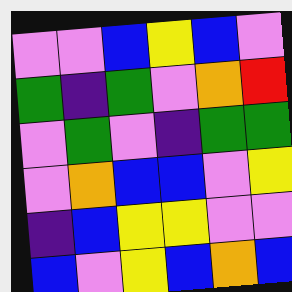[["violet", "violet", "blue", "yellow", "blue", "violet"], ["green", "indigo", "green", "violet", "orange", "red"], ["violet", "green", "violet", "indigo", "green", "green"], ["violet", "orange", "blue", "blue", "violet", "yellow"], ["indigo", "blue", "yellow", "yellow", "violet", "violet"], ["blue", "violet", "yellow", "blue", "orange", "blue"]]